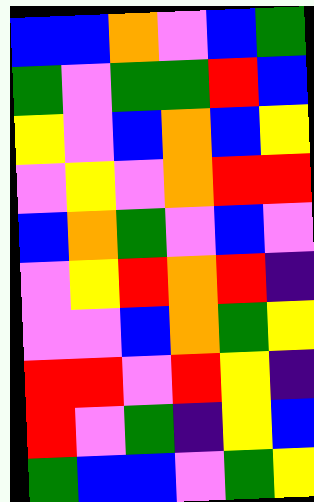[["blue", "blue", "orange", "violet", "blue", "green"], ["green", "violet", "green", "green", "red", "blue"], ["yellow", "violet", "blue", "orange", "blue", "yellow"], ["violet", "yellow", "violet", "orange", "red", "red"], ["blue", "orange", "green", "violet", "blue", "violet"], ["violet", "yellow", "red", "orange", "red", "indigo"], ["violet", "violet", "blue", "orange", "green", "yellow"], ["red", "red", "violet", "red", "yellow", "indigo"], ["red", "violet", "green", "indigo", "yellow", "blue"], ["green", "blue", "blue", "violet", "green", "yellow"]]